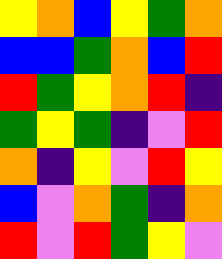[["yellow", "orange", "blue", "yellow", "green", "orange"], ["blue", "blue", "green", "orange", "blue", "red"], ["red", "green", "yellow", "orange", "red", "indigo"], ["green", "yellow", "green", "indigo", "violet", "red"], ["orange", "indigo", "yellow", "violet", "red", "yellow"], ["blue", "violet", "orange", "green", "indigo", "orange"], ["red", "violet", "red", "green", "yellow", "violet"]]